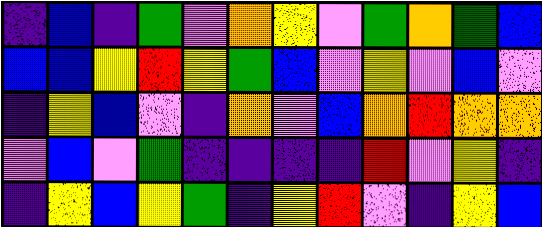[["indigo", "blue", "indigo", "green", "violet", "orange", "yellow", "violet", "green", "orange", "green", "blue"], ["blue", "blue", "yellow", "red", "yellow", "green", "blue", "violet", "yellow", "violet", "blue", "violet"], ["indigo", "yellow", "blue", "violet", "indigo", "orange", "violet", "blue", "orange", "red", "orange", "orange"], ["violet", "blue", "violet", "green", "indigo", "indigo", "indigo", "indigo", "red", "violet", "yellow", "indigo"], ["indigo", "yellow", "blue", "yellow", "green", "indigo", "yellow", "red", "violet", "indigo", "yellow", "blue"]]